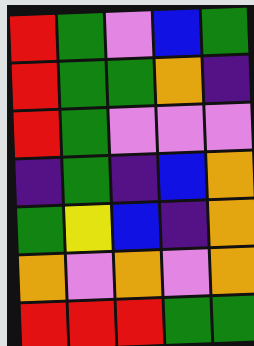[["red", "green", "violet", "blue", "green"], ["red", "green", "green", "orange", "indigo"], ["red", "green", "violet", "violet", "violet"], ["indigo", "green", "indigo", "blue", "orange"], ["green", "yellow", "blue", "indigo", "orange"], ["orange", "violet", "orange", "violet", "orange"], ["red", "red", "red", "green", "green"]]